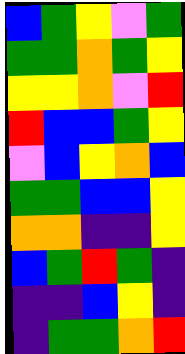[["blue", "green", "yellow", "violet", "green"], ["green", "green", "orange", "green", "yellow"], ["yellow", "yellow", "orange", "violet", "red"], ["red", "blue", "blue", "green", "yellow"], ["violet", "blue", "yellow", "orange", "blue"], ["green", "green", "blue", "blue", "yellow"], ["orange", "orange", "indigo", "indigo", "yellow"], ["blue", "green", "red", "green", "indigo"], ["indigo", "indigo", "blue", "yellow", "indigo"], ["indigo", "green", "green", "orange", "red"]]